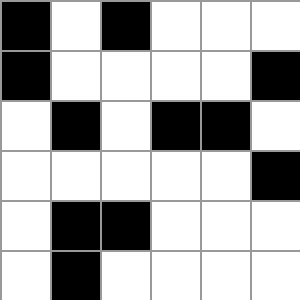[["black", "white", "black", "white", "white", "white"], ["black", "white", "white", "white", "white", "black"], ["white", "black", "white", "black", "black", "white"], ["white", "white", "white", "white", "white", "black"], ["white", "black", "black", "white", "white", "white"], ["white", "black", "white", "white", "white", "white"]]